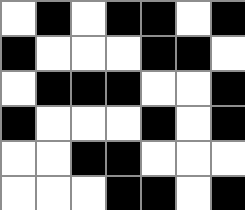[["white", "black", "white", "black", "black", "white", "black"], ["black", "white", "white", "white", "black", "black", "white"], ["white", "black", "black", "black", "white", "white", "black"], ["black", "white", "white", "white", "black", "white", "black"], ["white", "white", "black", "black", "white", "white", "white"], ["white", "white", "white", "black", "black", "white", "black"]]